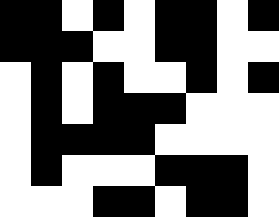[["black", "black", "white", "black", "white", "black", "black", "white", "black"], ["black", "black", "black", "white", "white", "black", "black", "white", "white"], ["white", "black", "white", "black", "white", "white", "black", "white", "black"], ["white", "black", "white", "black", "black", "black", "white", "white", "white"], ["white", "black", "black", "black", "black", "white", "white", "white", "white"], ["white", "black", "white", "white", "white", "black", "black", "black", "white"], ["white", "white", "white", "black", "black", "white", "black", "black", "white"]]